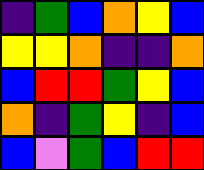[["indigo", "green", "blue", "orange", "yellow", "blue"], ["yellow", "yellow", "orange", "indigo", "indigo", "orange"], ["blue", "red", "red", "green", "yellow", "blue"], ["orange", "indigo", "green", "yellow", "indigo", "blue"], ["blue", "violet", "green", "blue", "red", "red"]]